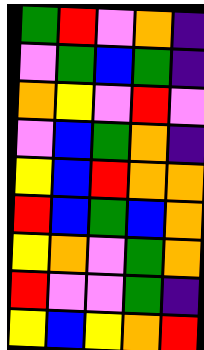[["green", "red", "violet", "orange", "indigo"], ["violet", "green", "blue", "green", "indigo"], ["orange", "yellow", "violet", "red", "violet"], ["violet", "blue", "green", "orange", "indigo"], ["yellow", "blue", "red", "orange", "orange"], ["red", "blue", "green", "blue", "orange"], ["yellow", "orange", "violet", "green", "orange"], ["red", "violet", "violet", "green", "indigo"], ["yellow", "blue", "yellow", "orange", "red"]]